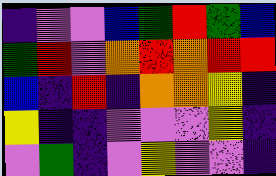[["indigo", "violet", "violet", "blue", "green", "red", "green", "blue"], ["green", "red", "violet", "orange", "red", "orange", "red", "red"], ["blue", "indigo", "red", "indigo", "orange", "orange", "yellow", "indigo"], ["yellow", "indigo", "indigo", "violet", "violet", "violet", "yellow", "indigo"], ["violet", "green", "indigo", "violet", "yellow", "violet", "violet", "indigo"]]